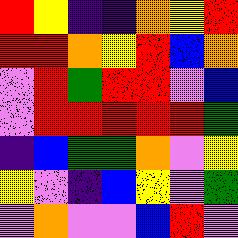[["red", "yellow", "indigo", "indigo", "orange", "yellow", "red"], ["red", "red", "orange", "yellow", "red", "blue", "orange"], ["violet", "red", "green", "red", "red", "violet", "blue"], ["violet", "red", "red", "red", "red", "red", "green"], ["indigo", "blue", "green", "green", "orange", "violet", "yellow"], ["yellow", "violet", "indigo", "blue", "yellow", "violet", "green"], ["violet", "orange", "violet", "violet", "blue", "red", "violet"]]